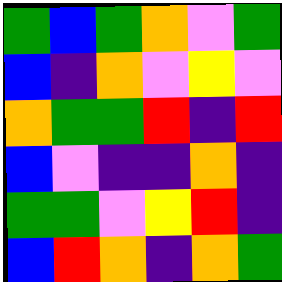[["green", "blue", "green", "orange", "violet", "green"], ["blue", "indigo", "orange", "violet", "yellow", "violet"], ["orange", "green", "green", "red", "indigo", "red"], ["blue", "violet", "indigo", "indigo", "orange", "indigo"], ["green", "green", "violet", "yellow", "red", "indigo"], ["blue", "red", "orange", "indigo", "orange", "green"]]